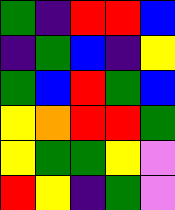[["green", "indigo", "red", "red", "blue"], ["indigo", "green", "blue", "indigo", "yellow"], ["green", "blue", "red", "green", "blue"], ["yellow", "orange", "red", "red", "green"], ["yellow", "green", "green", "yellow", "violet"], ["red", "yellow", "indigo", "green", "violet"]]